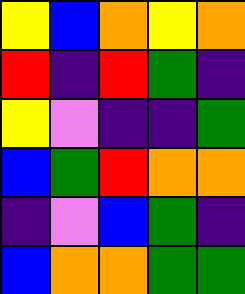[["yellow", "blue", "orange", "yellow", "orange"], ["red", "indigo", "red", "green", "indigo"], ["yellow", "violet", "indigo", "indigo", "green"], ["blue", "green", "red", "orange", "orange"], ["indigo", "violet", "blue", "green", "indigo"], ["blue", "orange", "orange", "green", "green"]]